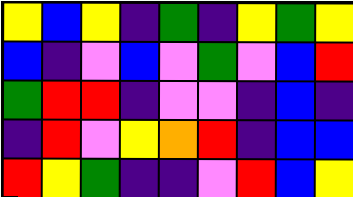[["yellow", "blue", "yellow", "indigo", "green", "indigo", "yellow", "green", "yellow"], ["blue", "indigo", "violet", "blue", "violet", "green", "violet", "blue", "red"], ["green", "red", "red", "indigo", "violet", "violet", "indigo", "blue", "indigo"], ["indigo", "red", "violet", "yellow", "orange", "red", "indigo", "blue", "blue"], ["red", "yellow", "green", "indigo", "indigo", "violet", "red", "blue", "yellow"]]